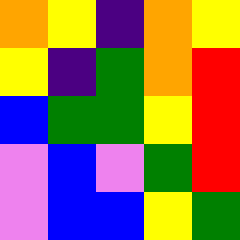[["orange", "yellow", "indigo", "orange", "yellow"], ["yellow", "indigo", "green", "orange", "red"], ["blue", "green", "green", "yellow", "red"], ["violet", "blue", "violet", "green", "red"], ["violet", "blue", "blue", "yellow", "green"]]